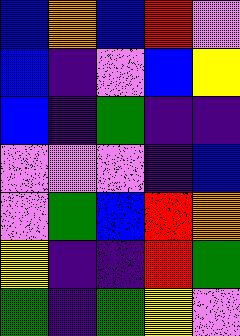[["blue", "orange", "blue", "red", "violet"], ["blue", "indigo", "violet", "blue", "yellow"], ["blue", "indigo", "green", "indigo", "indigo"], ["violet", "violet", "violet", "indigo", "blue"], ["violet", "green", "blue", "red", "orange"], ["yellow", "indigo", "indigo", "red", "green"], ["green", "indigo", "green", "yellow", "violet"]]